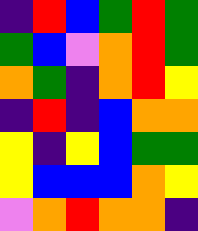[["indigo", "red", "blue", "green", "red", "green"], ["green", "blue", "violet", "orange", "red", "green"], ["orange", "green", "indigo", "orange", "red", "yellow"], ["indigo", "red", "indigo", "blue", "orange", "orange"], ["yellow", "indigo", "yellow", "blue", "green", "green"], ["yellow", "blue", "blue", "blue", "orange", "yellow"], ["violet", "orange", "red", "orange", "orange", "indigo"]]